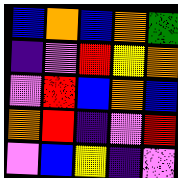[["blue", "orange", "blue", "orange", "green"], ["indigo", "violet", "red", "yellow", "orange"], ["violet", "red", "blue", "orange", "blue"], ["orange", "red", "indigo", "violet", "red"], ["violet", "blue", "yellow", "indigo", "violet"]]